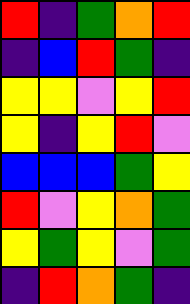[["red", "indigo", "green", "orange", "red"], ["indigo", "blue", "red", "green", "indigo"], ["yellow", "yellow", "violet", "yellow", "red"], ["yellow", "indigo", "yellow", "red", "violet"], ["blue", "blue", "blue", "green", "yellow"], ["red", "violet", "yellow", "orange", "green"], ["yellow", "green", "yellow", "violet", "green"], ["indigo", "red", "orange", "green", "indigo"]]